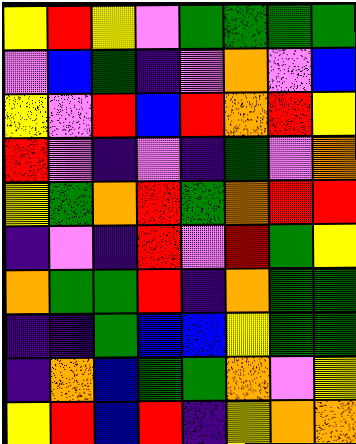[["yellow", "red", "yellow", "violet", "green", "green", "green", "green"], ["violet", "blue", "green", "indigo", "violet", "orange", "violet", "blue"], ["yellow", "violet", "red", "blue", "red", "orange", "red", "yellow"], ["red", "violet", "indigo", "violet", "indigo", "green", "violet", "orange"], ["yellow", "green", "orange", "red", "green", "orange", "red", "red"], ["indigo", "violet", "indigo", "red", "violet", "red", "green", "yellow"], ["orange", "green", "green", "red", "indigo", "orange", "green", "green"], ["indigo", "indigo", "green", "blue", "blue", "yellow", "green", "green"], ["indigo", "orange", "blue", "green", "green", "orange", "violet", "yellow"], ["yellow", "red", "blue", "red", "indigo", "yellow", "orange", "orange"]]